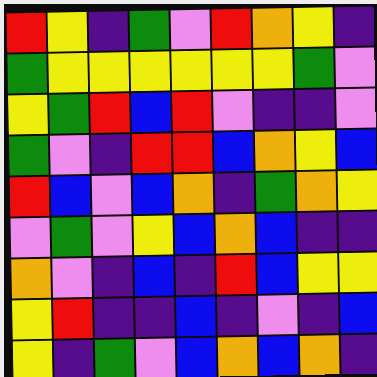[["red", "yellow", "indigo", "green", "violet", "red", "orange", "yellow", "indigo"], ["green", "yellow", "yellow", "yellow", "yellow", "yellow", "yellow", "green", "violet"], ["yellow", "green", "red", "blue", "red", "violet", "indigo", "indigo", "violet"], ["green", "violet", "indigo", "red", "red", "blue", "orange", "yellow", "blue"], ["red", "blue", "violet", "blue", "orange", "indigo", "green", "orange", "yellow"], ["violet", "green", "violet", "yellow", "blue", "orange", "blue", "indigo", "indigo"], ["orange", "violet", "indigo", "blue", "indigo", "red", "blue", "yellow", "yellow"], ["yellow", "red", "indigo", "indigo", "blue", "indigo", "violet", "indigo", "blue"], ["yellow", "indigo", "green", "violet", "blue", "orange", "blue", "orange", "indigo"]]